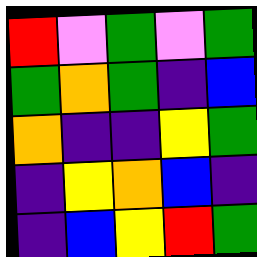[["red", "violet", "green", "violet", "green"], ["green", "orange", "green", "indigo", "blue"], ["orange", "indigo", "indigo", "yellow", "green"], ["indigo", "yellow", "orange", "blue", "indigo"], ["indigo", "blue", "yellow", "red", "green"]]